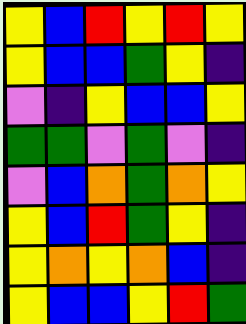[["yellow", "blue", "red", "yellow", "red", "yellow"], ["yellow", "blue", "blue", "green", "yellow", "indigo"], ["violet", "indigo", "yellow", "blue", "blue", "yellow"], ["green", "green", "violet", "green", "violet", "indigo"], ["violet", "blue", "orange", "green", "orange", "yellow"], ["yellow", "blue", "red", "green", "yellow", "indigo"], ["yellow", "orange", "yellow", "orange", "blue", "indigo"], ["yellow", "blue", "blue", "yellow", "red", "green"]]